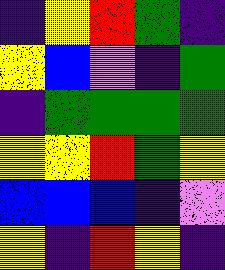[["indigo", "yellow", "red", "green", "indigo"], ["yellow", "blue", "violet", "indigo", "green"], ["indigo", "green", "green", "green", "green"], ["yellow", "yellow", "red", "green", "yellow"], ["blue", "blue", "blue", "indigo", "violet"], ["yellow", "indigo", "red", "yellow", "indigo"]]